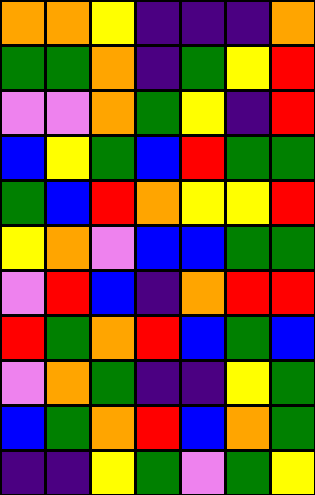[["orange", "orange", "yellow", "indigo", "indigo", "indigo", "orange"], ["green", "green", "orange", "indigo", "green", "yellow", "red"], ["violet", "violet", "orange", "green", "yellow", "indigo", "red"], ["blue", "yellow", "green", "blue", "red", "green", "green"], ["green", "blue", "red", "orange", "yellow", "yellow", "red"], ["yellow", "orange", "violet", "blue", "blue", "green", "green"], ["violet", "red", "blue", "indigo", "orange", "red", "red"], ["red", "green", "orange", "red", "blue", "green", "blue"], ["violet", "orange", "green", "indigo", "indigo", "yellow", "green"], ["blue", "green", "orange", "red", "blue", "orange", "green"], ["indigo", "indigo", "yellow", "green", "violet", "green", "yellow"]]